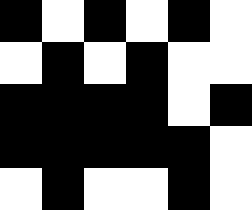[["black", "white", "black", "white", "black", "white"], ["white", "black", "white", "black", "white", "white"], ["black", "black", "black", "black", "white", "black"], ["black", "black", "black", "black", "black", "white"], ["white", "black", "white", "white", "black", "white"]]